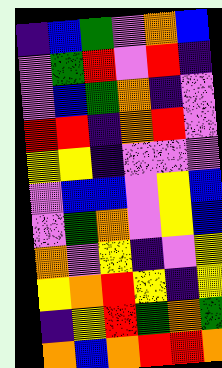[["indigo", "blue", "green", "violet", "orange", "blue"], ["violet", "green", "red", "violet", "red", "indigo"], ["violet", "blue", "green", "orange", "indigo", "violet"], ["red", "red", "indigo", "orange", "red", "violet"], ["yellow", "yellow", "indigo", "violet", "violet", "violet"], ["violet", "blue", "blue", "violet", "yellow", "blue"], ["violet", "green", "orange", "violet", "yellow", "blue"], ["orange", "violet", "yellow", "indigo", "violet", "yellow"], ["yellow", "orange", "red", "yellow", "indigo", "yellow"], ["indigo", "yellow", "red", "green", "orange", "green"], ["orange", "blue", "orange", "red", "red", "orange"]]